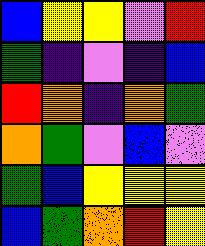[["blue", "yellow", "yellow", "violet", "red"], ["green", "indigo", "violet", "indigo", "blue"], ["red", "orange", "indigo", "orange", "green"], ["orange", "green", "violet", "blue", "violet"], ["green", "blue", "yellow", "yellow", "yellow"], ["blue", "green", "orange", "red", "yellow"]]